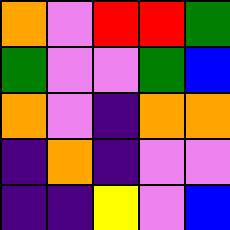[["orange", "violet", "red", "red", "green"], ["green", "violet", "violet", "green", "blue"], ["orange", "violet", "indigo", "orange", "orange"], ["indigo", "orange", "indigo", "violet", "violet"], ["indigo", "indigo", "yellow", "violet", "blue"]]